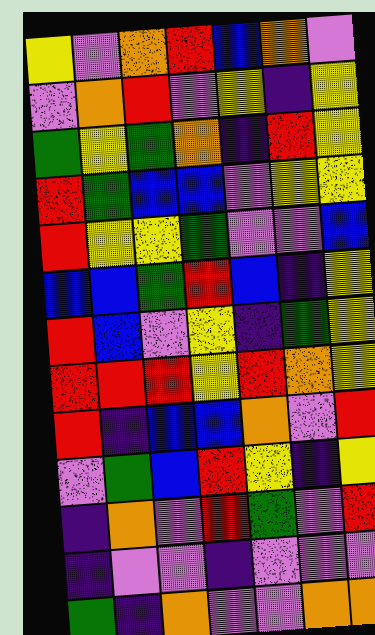[["yellow", "violet", "orange", "red", "blue", "orange", "violet"], ["violet", "orange", "red", "violet", "yellow", "indigo", "yellow"], ["green", "yellow", "green", "orange", "indigo", "red", "yellow"], ["red", "green", "blue", "blue", "violet", "yellow", "yellow"], ["red", "yellow", "yellow", "green", "violet", "violet", "blue"], ["blue", "blue", "green", "red", "blue", "indigo", "yellow"], ["red", "blue", "violet", "yellow", "indigo", "green", "yellow"], ["red", "red", "red", "yellow", "red", "orange", "yellow"], ["red", "indigo", "blue", "blue", "orange", "violet", "red"], ["violet", "green", "blue", "red", "yellow", "indigo", "yellow"], ["indigo", "orange", "violet", "red", "green", "violet", "red"], ["indigo", "violet", "violet", "indigo", "violet", "violet", "violet"], ["green", "indigo", "orange", "violet", "violet", "orange", "orange"]]